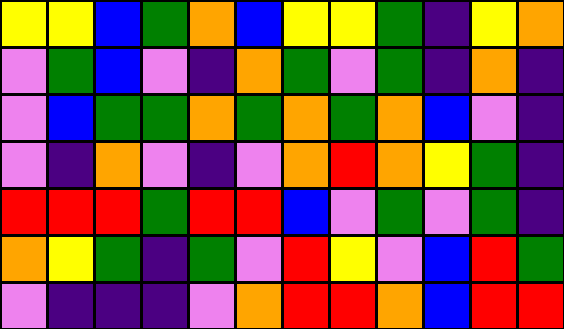[["yellow", "yellow", "blue", "green", "orange", "blue", "yellow", "yellow", "green", "indigo", "yellow", "orange"], ["violet", "green", "blue", "violet", "indigo", "orange", "green", "violet", "green", "indigo", "orange", "indigo"], ["violet", "blue", "green", "green", "orange", "green", "orange", "green", "orange", "blue", "violet", "indigo"], ["violet", "indigo", "orange", "violet", "indigo", "violet", "orange", "red", "orange", "yellow", "green", "indigo"], ["red", "red", "red", "green", "red", "red", "blue", "violet", "green", "violet", "green", "indigo"], ["orange", "yellow", "green", "indigo", "green", "violet", "red", "yellow", "violet", "blue", "red", "green"], ["violet", "indigo", "indigo", "indigo", "violet", "orange", "red", "red", "orange", "blue", "red", "red"]]